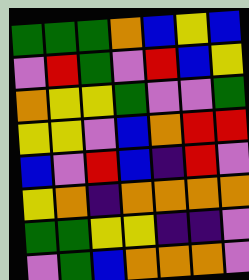[["green", "green", "green", "orange", "blue", "yellow", "blue"], ["violet", "red", "green", "violet", "red", "blue", "yellow"], ["orange", "yellow", "yellow", "green", "violet", "violet", "green"], ["yellow", "yellow", "violet", "blue", "orange", "red", "red"], ["blue", "violet", "red", "blue", "indigo", "red", "violet"], ["yellow", "orange", "indigo", "orange", "orange", "orange", "orange"], ["green", "green", "yellow", "yellow", "indigo", "indigo", "violet"], ["violet", "green", "blue", "orange", "orange", "orange", "violet"]]